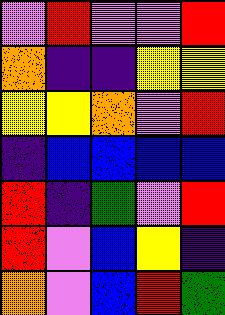[["violet", "red", "violet", "violet", "red"], ["orange", "indigo", "indigo", "yellow", "yellow"], ["yellow", "yellow", "orange", "violet", "red"], ["indigo", "blue", "blue", "blue", "blue"], ["red", "indigo", "green", "violet", "red"], ["red", "violet", "blue", "yellow", "indigo"], ["orange", "violet", "blue", "red", "green"]]